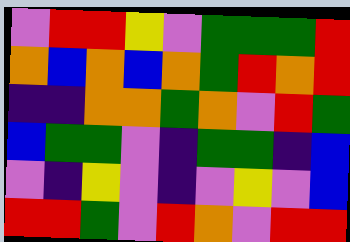[["violet", "red", "red", "yellow", "violet", "green", "green", "green", "red"], ["orange", "blue", "orange", "blue", "orange", "green", "red", "orange", "red"], ["indigo", "indigo", "orange", "orange", "green", "orange", "violet", "red", "green"], ["blue", "green", "green", "violet", "indigo", "green", "green", "indigo", "blue"], ["violet", "indigo", "yellow", "violet", "indigo", "violet", "yellow", "violet", "blue"], ["red", "red", "green", "violet", "red", "orange", "violet", "red", "red"]]